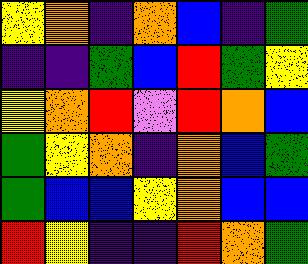[["yellow", "orange", "indigo", "orange", "blue", "indigo", "green"], ["indigo", "indigo", "green", "blue", "red", "green", "yellow"], ["yellow", "orange", "red", "violet", "red", "orange", "blue"], ["green", "yellow", "orange", "indigo", "orange", "blue", "green"], ["green", "blue", "blue", "yellow", "orange", "blue", "blue"], ["red", "yellow", "indigo", "indigo", "red", "orange", "green"]]